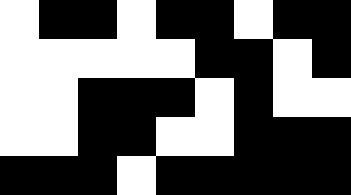[["white", "black", "black", "white", "black", "black", "white", "black", "black"], ["white", "white", "white", "white", "white", "black", "black", "white", "black"], ["white", "white", "black", "black", "black", "white", "black", "white", "white"], ["white", "white", "black", "black", "white", "white", "black", "black", "black"], ["black", "black", "black", "white", "black", "black", "black", "black", "black"]]